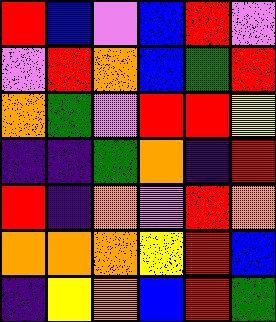[["red", "blue", "violet", "blue", "red", "violet"], ["violet", "red", "orange", "blue", "green", "red"], ["orange", "green", "violet", "red", "red", "yellow"], ["indigo", "indigo", "green", "orange", "indigo", "red"], ["red", "indigo", "orange", "violet", "red", "orange"], ["orange", "orange", "orange", "yellow", "red", "blue"], ["indigo", "yellow", "orange", "blue", "red", "green"]]